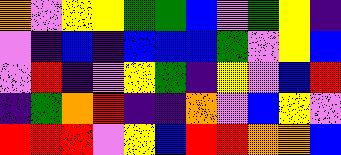[["orange", "violet", "yellow", "yellow", "green", "green", "blue", "violet", "green", "yellow", "indigo"], ["violet", "indigo", "blue", "indigo", "blue", "blue", "blue", "green", "violet", "yellow", "blue"], ["violet", "red", "indigo", "violet", "yellow", "green", "indigo", "yellow", "violet", "blue", "red"], ["indigo", "green", "orange", "red", "indigo", "indigo", "orange", "violet", "blue", "yellow", "violet"], ["red", "red", "red", "violet", "yellow", "blue", "red", "red", "orange", "orange", "blue"]]